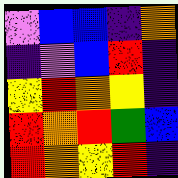[["violet", "blue", "blue", "indigo", "orange"], ["indigo", "violet", "blue", "red", "indigo"], ["yellow", "red", "orange", "yellow", "indigo"], ["red", "orange", "red", "green", "blue"], ["red", "orange", "yellow", "red", "indigo"]]